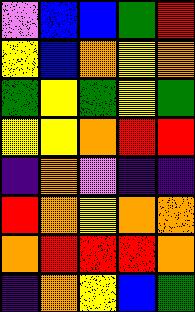[["violet", "blue", "blue", "green", "red"], ["yellow", "blue", "orange", "yellow", "orange"], ["green", "yellow", "green", "yellow", "green"], ["yellow", "yellow", "orange", "red", "red"], ["indigo", "orange", "violet", "indigo", "indigo"], ["red", "orange", "yellow", "orange", "orange"], ["orange", "red", "red", "red", "orange"], ["indigo", "orange", "yellow", "blue", "green"]]